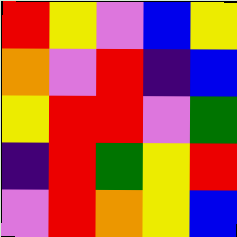[["red", "yellow", "violet", "blue", "yellow"], ["orange", "violet", "red", "indigo", "blue"], ["yellow", "red", "red", "violet", "green"], ["indigo", "red", "green", "yellow", "red"], ["violet", "red", "orange", "yellow", "blue"]]